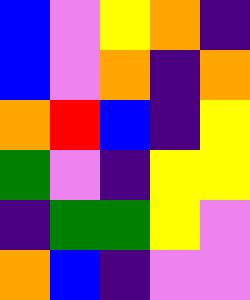[["blue", "violet", "yellow", "orange", "indigo"], ["blue", "violet", "orange", "indigo", "orange"], ["orange", "red", "blue", "indigo", "yellow"], ["green", "violet", "indigo", "yellow", "yellow"], ["indigo", "green", "green", "yellow", "violet"], ["orange", "blue", "indigo", "violet", "violet"]]